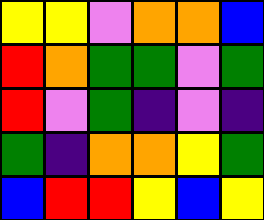[["yellow", "yellow", "violet", "orange", "orange", "blue"], ["red", "orange", "green", "green", "violet", "green"], ["red", "violet", "green", "indigo", "violet", "indigo"], ["green", "indigo", "orange", "orange", "yellow", "green"], ["blue", "red", "red", "yellow", "blue", "yellow"]]